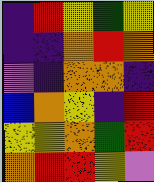[["indigo", "red", "yellow", "green", "yellow"], ["indigo", "indigo", "orange", "red", "orange"], ["violet", "indigo", "orange", "orange", "indigo"], ["blue", "orange", "yellow", "indigo", "red"], ["yellow", "yellow", "orange", "green", "red"], ["orange", "red", "red", "yellow", "violet"]]